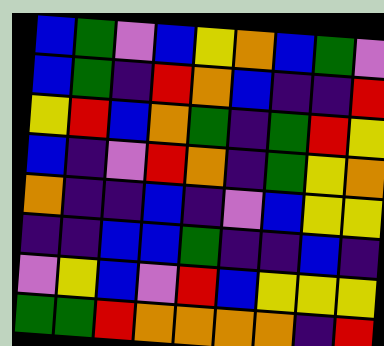[["blue", "green", "violet", "blue", "yellow", "orange", "blue", "green", "violet"], ["blue", "green", "indigo", "red", "orange", "blue", "indigo", "indigo", "red"], ["yellow", "red", "blue", "orange", "green", "indigo", "green", "red", "yellow"], ["blue", "indigo", "violet", "red", "orange", "indigo", "green", "yellow", "orange"], ["orange", "indigo", "indigo", "blue", "indigo", "violet", "blue", "yellow", "yellow"], ["indigo", "indigo", "blue", "blue", "green", "indigo", "indigo", "blue", "indigo"], ["violet", "yellow", "blue", "violet", "red", "blue", "yellow", "yellow", "yellow"], ["green", "green", "red", "orange", "orange", "orange", "orange", "indigo", "red"]]